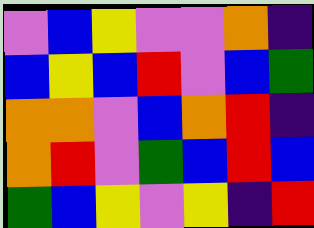[["violet", "blue", "yellow", "violet", "violet", "orange", "indigo"], ["blue", "yellow", "blue", "red", "violet", "blue", "green"], ["orange", "orange", "violet", "blue", "orange", "red", "indigo"], ["orange", "red", "violet", "green", "blue", "red", "blue"], ["green", "blue", "yellow", "violet", "yellow", "indigo", "red"]]